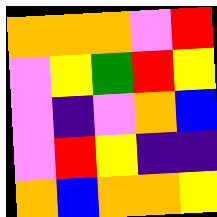[["orange", "orange", "orange", "violet", "red"], ["violet", "yellow", "green", "red", "yellow"], ["violet", "indigo", "violet", "orange", "blue"], ["violet", "red", "yellow", "indigo", "indigo"], ["orange", "blue", "orange", "orange", "yellow"]]